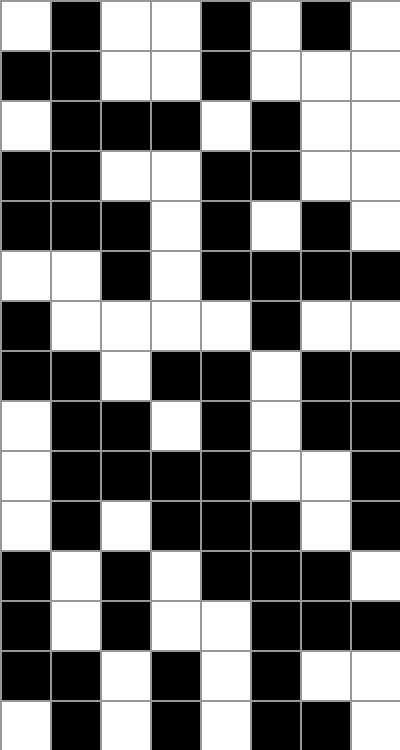[["white", "black", "white", "white", "black", "white", "black", "white"], ["black", "black", "white", "white", "black", "white", "white", "white"], ["white", "black", "black", "black", "white", "black", "white", "white"], ["black", "black", "white", "white", "black", "black", "white", "white"], ["black", "black", "black", "white", "black", "white", "black", "white"], ["white", "white", "black", "white", "black", "black", "black", "black"], ["black", "white", "white", "white", "white", "black", "white", "white"], ["black", "black", "white", "black", "black", "white", "black", "black"], ["white", "black", "black", "white", "black", "white", "black", "black"], ["white", "black", "black", "black", "black", "white", "white", "black"], ["white", "black", "white", "black", "black", "black", "white", "black"], ["black", "white", "black", "white", "black", "black", "black", "white"], ["black", "white", "black", "white", "white", "black", "black", "black"], ["black", "black", "white", "black", "white", "black", "white", "white"], ["white", "black", "white", "black", "white", "black", "black", "white"]]